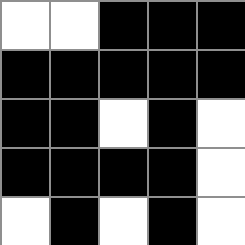[["white", "white", "black", "black", "black"], ["black", "black", "black", "black", "black"], ["black", "black", "white", "black", "white"], ["black", "black", "black", "black", "white"], ["white", "black", "white", "black", "white"]]